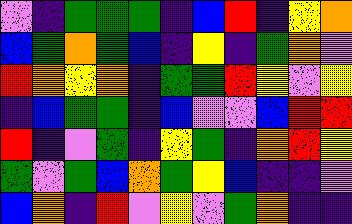[["violet", "indigo", "green", "green", "green", "indigo", "blue", "red", "indigo", "yellow", "orange"], ["blue", "green", "orange", "green", "blue", "indigo", "yellow", "indigo", "green", "orange", "violet"], ["red", "orange", "yellow", "orange", "indigo", "green", "green", "red", "yellow", "violet", "yellow"], ["indigo", "blue", "green", "green", "indigo", "blue", "violet", "violet", "blue", "red", "red"], ["red", "indigo", "violet", "green", "indigo", "yellow", "green", "indigo", "orange", "red", "yellow"], ["green", "violet", "green", "blue", "orange", "green", "yellow", "blue", "indigo", "indigo", "violet"], ["blue", "orange", "indigo", "red", "violet", "yellow", "violet", "green", "orange", "indigo", "indigo"]]